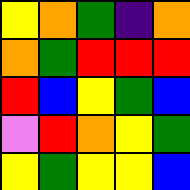[["yellow", "orange", "green", "indigo", "orange"], ["orange", "green", "red", "red", "red"], ["red", "blue", "yellow", "green", "blue"], ["violet", "red", "orange", "yellow", "green"], ["yellow", "green", "yellow", "yellow", "blue"]]